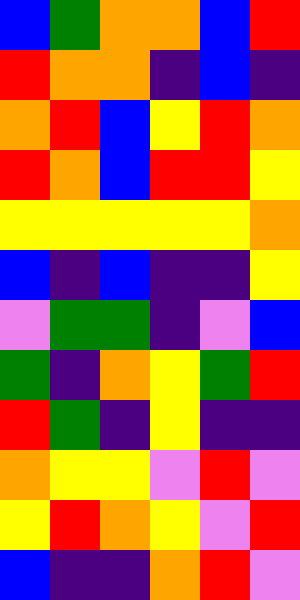[["blue", "green", "orange", "orange", "blue", "red"], ["red", "orange", "orange", "indigo", "blue", "indigo"], ["orange", "red", "blue", "yellow", "red", "orange"], ["red", "orange", "blue", "red", "red", "yellow"], ["yellow", "yellow", "yellow", "yellow", "yellow", "orange"], ["blue", "indigo", "blue", "indigo", "indigo", "yellow"], ["violet", "green", "green", "indigo", "violet", "blue"], ["green", "indigo", "orange", "yellow", "green", "red"], ["red", "green", "indigo", "yellow", "indigo", "indigo"], ["orange", "yellow", "yellow", "violet", "red", "violet"], ["yellow", "red", "orange", "yellow", "violet", "red"], ["blue", "indigo", "indigo", "orange", "red", "violet"]]